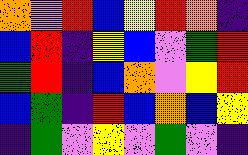[["orange", "violet", "red", "blue", "yellow", "red", "orange", "indigo"], ["blue", "red", "indigo", "yellow", "blue", "violet", "green", "red"], ["green", "red", "indigo", "blue", "orange", "violet", "yellow", "red"], ["blue", "green", "indigo", "red", "blue", "orange", "blue", "yellow"], ["indigo", "green", "violet", "yellow", "violet", "green", "violet", "indigo"]]